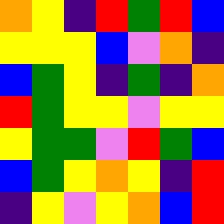[["orange", "yellow", "indigo", "red", "green", "red", "blue"], ["yellow", "yellow", "yellow", "blue", "violet", "orange", "indigo"], ["blue", "green", "yellow", "indigo", "green", "indigo", "orange"], ["red", "green", "yellow", "yellow", "violet", "yellow", "yellow"], ["yellow", "green", "green", "violet", "red", "green", "blue"], ["blue", "green", "yellow", "orange", "yellow", "indigo", "red"], ["indigo", "yellow", "violet", "yellow", "orange", "blue", "red"]]